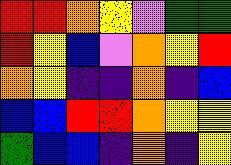[["red", "red", "orange", "yellow", "violet", "green", "green"], ["red", "yellow", "blue", "violet", "orange", "yellow", "red"], ["orange", "yellow", "indigo", "indigo", "orange", "indigo", "blue"], ["blue", "blue", "red", "red", "orange", "yellow", "yellow"], ["green", "blue", "blue", "indigo", "orange", "indigo", "yellow"]]